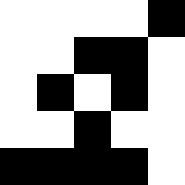[["white", "white", "white", "white", "black"], ["white", "white", "black", "black", "white"], ["white", "black", "white", "black", "white"], ["white", "white", "black", "white", "white"], ["black", "black", "black", "black", "white"]]